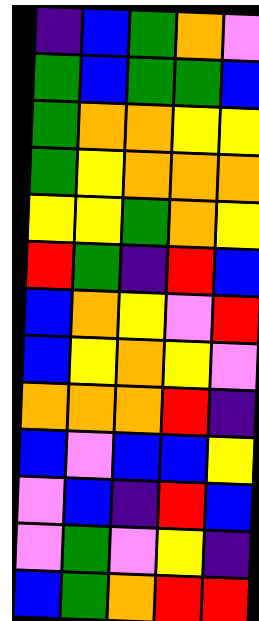[["indigo", "blue", "green", "orange", "violet"], ["green", "blue", "green", "green", "blue"], ["green", "orange", "orange", "yellow", "yellow"], ["green", "yellow", "orange", "orange", "orange"], ["yellow", "yellow", "green", "orange", "yellow"], ["red", "green", "indigo", "red", "blue"], ["blue", "orange", "yellow", "violet", "red"], ["blue", "yellow", "orange", "yellow", "violet"], ["orange", "orange", "orange", "red", "indigo"], ["blue", "violet", "blue", "blue", "yellow"], ["violet", "blue", "indigo", "red", "blue"], ["violet", "green", "violet", "yellow", "indigo"], ["blue", "green", "orange", "red", "red"]]